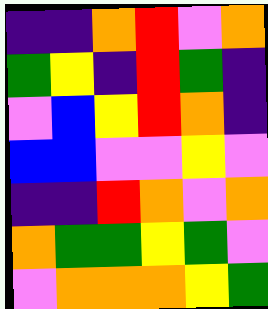[["indigo", "indigo", "orange", "red", "violet", "orange"], ["green", "yellow", "indigo", "red", "green", "indigo"], ["violet", "blue", "yellow", "red", "orange", "indigo"], ["blue", "blue", "violet", "violet", "yellow", "violet"], ["indigo", "indigo", "red", "orange", "violet", "orange"], ["orange", "green", "green", "yellow", "green", "violet"], ["violet", "orange", "orange", "orange", "yellow", "green"]]